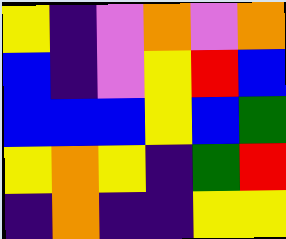[["yellow", "indigo", "violet", "orange", "violet", "orange"], ["blue", "indigo", "violet", "yellow", "red", "blue"], ["blue", "blue", "blue", "yellow", "blue", "green"], ["yellow", "orange", "yellow", "indigo", "green", "red"], ["indigo", "orange", "indigo", "indigo", "yellow", "yellow"]]